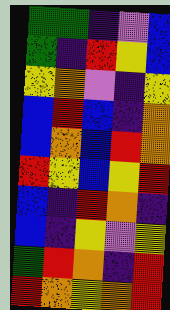[["green", "green", "indigo", "violet", "blue"], ["green", "indigo", "red", "yellow", "blue"], ["yellow", "orange", "violet", "indigo", "yellow"], ["blue", "red", "blue", "indigo", "orange"], ["blue", "orange", "blue", "red", "orange"], ["red", "yellow", "blue", "yellow", "red"], ["blue", "indigo", "red", "orange", "indigo"], ["blue", "indigo", "yellow", "violet", "yellow"], ["green", "red", "orange", "indigo", "red"], ["red", "orange", "yellow", "orange", "red"]]